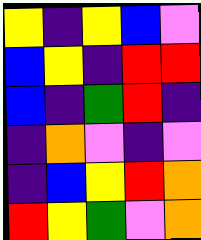[["yellow", "indigo", "yellow", "blue", "violet"], ["blue", "yellow", "indigo", "red", "red"], ["blue", "indigo", "green", "red", "indigo"], ["indigo", "orange", "violet", "indigo", "violet"], ["indigo", "blue", "yellow", "red", "orange"], ["red", "yellow", "green", "violet", "orange"]]